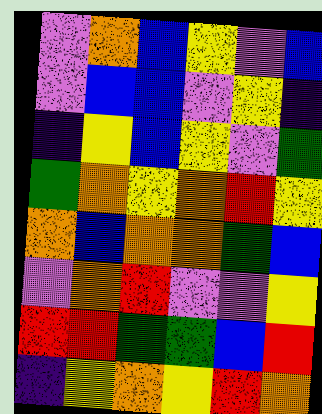[["violet", "orange", "blue", "yellow", "violet", "blue"], ["violet", "blue", "blue", "violet", "yellow", "indigo"], ["indigo", "yellow", "blue", "yellow", "violet", "green"], ["green", "orange", "yellow", "orange", "red", "yellow"], ["orange", "blue", "orange", "orange", "green", "blue"], ["violet", "orange", "red", "violet", "violet", "yellow"], ["red", "red", "green", "green", "blue", "red"], ["indigo", "yellow", "orange", "yellow", "red", "orange"]]